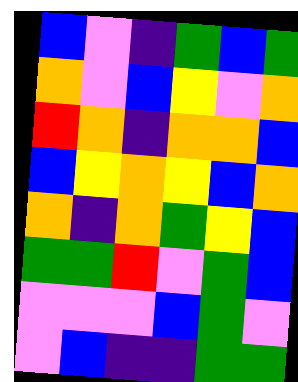[["blue", "violet", "indigo", "green", "blue", "green"], ["orange", "violet", "blue", "yellow", "violet", "orange"], ["red", "orange", "indigo", "orange", "orange", "blue"], ["blue", "yellow", "orange", "yellow", "blue", "orange"], ["orange", "indigo", "orange", "green", "yellow", "blue"], ["green", "green", "red", "violet", "green", "blue"], ["violet", "violet", "violet", "blue", "green", "violet"], ["violet", "blue", "indigo", "indigo", "green", "green"]]